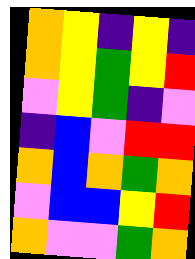[["orange", "yellow", "indigo", "yellow", "indigo"], ["orange", "yellow", "green", "yellow", "red"], ["violet", "yellow", "green", "indigo", "violet"], ["indigo", "blue", "violet", "red", "red"], ["orange", "blue", "orange", "green", "orange"], ["violet", "blue", "blue", "yellow", "red"], ["orange", "violet", "violet", "green", "orange"]]